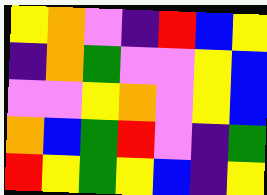[["yellow", "orange", "violet", "indigo", "red", "blue", "yellow"], ["indigo", "orange", "green", "violet", "violet", "yellow", "blue"], ["violet", "violet", "yellow", "orange", "violet", "yellow", "blue"], ["orange", "blue", "green", "red", "violet", "indigo", "green"], ["red", "yellow", "green", "yellow", "blue", "indigo", "yellow"]]